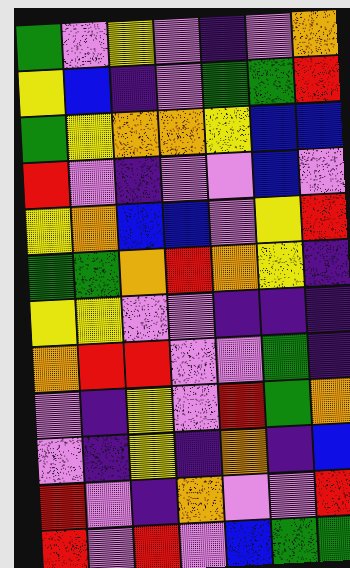[["green", "violet", "yellow", "violet", "indigo", "violet", "orange"], ["yellow", "blue", "indigo", "violet", "green", "green", "red"], ["green", "yellow", "orange", "orange", "yellow", "blue", "blue"], ["red", "violet", "indigo", "violet", "violet", "blue", "violet"], ["yellow", "orange", "blue", "blue", "violet", "yellow", "red"], ["green", "green", "orange", "red", "orange", "yellow", "indigo"], ["yellow", "yellow", "violet", "violet", "indigo", "indigo", "indigo"], ["orange", "red", "red", "violet", "violet", "green", "indigo"], ["violet", "indigo", "yellow", "violet", "red", "green", "orange"], ["violet", "indigo", "yellow", "indigo", "orange", "indigo", "blue"], ["red", "violet", "indigo", "orange", "violet", "violet", "red"], ["red", "violet", "red", "violet", "blue", "green", "green"]]